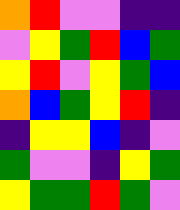[["orange", "red", "violet", "violet", "indigo", "indigo"], ["violet", "yellow", "green", "red", "blue", "green"], ["yellow", "red", "violet", "yellow", "green", "blue"], ["orange", "blue", "green", "yellow", "red", "indigo"], ["indigo", "yellow", "yellow", "blue", "indigo", "violet"], ["green", "violet", "violet", "indigo", "yellow", "green"], ["yellow", "green", "green", "red", "green", "violet"]]